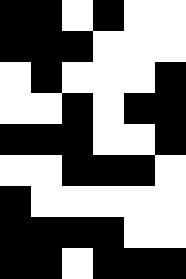[["black", "black", "white", "black", "white", "white"], ["black", "black", "black", "white", "white", "white"], ["white", "black", "white", "white", "white", "black"], ["white", "white", "black", "white", "black", "black"], ["black", "black", "black", "white", "white", "black"], ["white", "white", "black", "black", "black", "white"], ["black", "white", "white", "white", "white", "white"], ["black", "black", "black", "black", "white", "white"], ["black", "black", "white", "black", "black", "black"]]